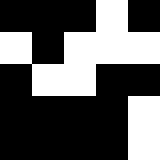[["black", "black", "black", "white", "black"], ["white", "black", "white", "white", "white"], ["black", "white", "white", "black", "black"], ["black", "black", "black", "black", "white"], ["black", "black", "black", "black", "white"]]